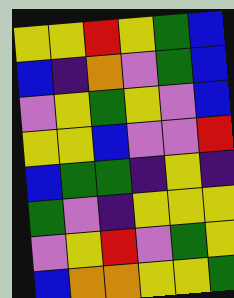[["yellow", "yellow", "red", "yellow", "green", "blue"], ["blue", "indigo", "orange", "violet", "green", "blue"], ["violet", "yellow", "green", "yellow", "violet", "blue"], ["yellow", "yellow", "blue", "violet", "violet", "red"], ["blue", "green", "green", "indigo", "yellow", "indigo"], ["green", "violet", "indigo", "yellow", "yellow", "yellow"], ["violet", "yellow", "red", "violet", "green", "yellow"], ["blue", "orange", "orange", "yellow", "yellow", "green"]]